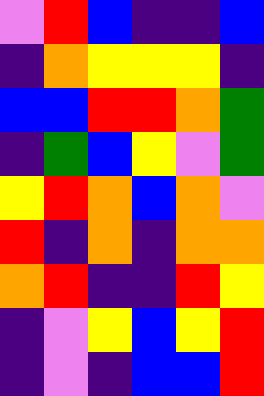[["violet", "red", "blue", "indigo", "indigo", "blue"], ["indigo", "orange", "yellow", "yellow", "yellow", "indigo"], ["blue", "blue", "red", "red", "orange", "green"], ["indigo", "green", "blue", "yellow", "violet", "green"], ["yellow", "red", "orange", "blue", "orange", "violet"], ["red", "indigo", "orange", "indigo", "orange", "orange"], ["orange", "red", "indigo", "indigo", "red", "yellow"], ["indigo", "violet", "yellow", "blue", "yellow", "red"], ["indigo", "violet", "indigo", "blue", "blue", "red"]]